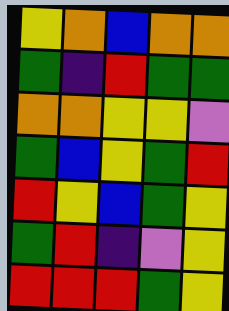[["yellow", "orange", "blue", "orange", "orange"], ["green", "indigo", "red", "green", "green"], ["orange", "orange", "yellow", "yellow", "violet"], ["green", "blue", "yellow", "green", "red"], ["red", "yellow", "blue", "green", "yellow"], ["green", "red", "indigo", "violet", "yellow"], ["red", "red", "red", "green", "yellow"]]